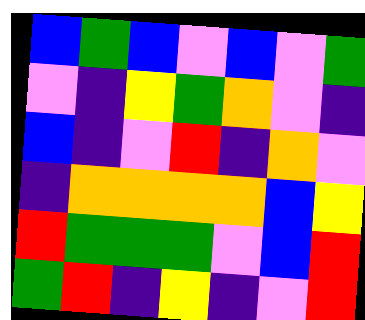[["blue", "green", "blue", "violet", "blue", "violet", "green"], ["violet", "indigo", "yellow", "green", "orange", "violet", "indigo"], ["blue", "indigo", "violet", "red", "indigo", "orange", "violet"], ["indigo", "orange", "orange", "orange", "orange", "blue", "yellow"], ["red", "green", "green", "green", "violet", "blue", "red"], ["green", "red", "indigo", "yellow", "indigo", "violet", "red"]]